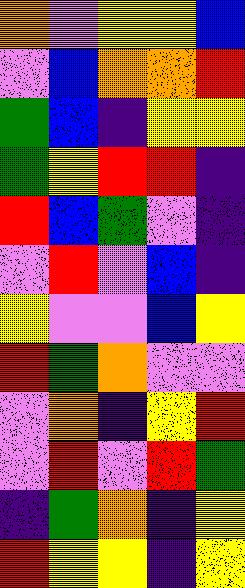[["orange", "violet", "yellow", "yellow", "blue"], ["violet", "blue", "orange", "orange", "red"], ["green", "blue", "indigo", "yellow", "yellow"], ["green", "yellow", "red", "red", "indigo"], ["red", "blue", "green", "violet", "indigo"], ["violet", "red", "violet", "blue", "indigo"], ["yellow", "violet", "violet", "blue", "yellow"], ["red", "green", "orange", "violet", "violet"], ["violet", "orange", "indigo", "yellow", "red"], ["violet", "red", "violet", "red", "green"], ["indigo", "green", "orange", "indigo", "yellow"], ["red", "yellow", "yellow", "indigo", "yellow"]]